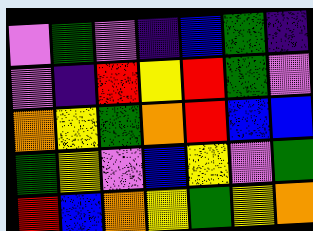[["violet", "green", "violet", "indigo", "blue", "green", "indigo"], ["violet", "indigo", "red", "yellow", "red", "green", "violet"], ["orange", "yellow", "green", "orange", "red", "blue", "blue"], ["green", "yellow", "violet", "blue", "yellow", "violet", "green"], ["red", "blue", "orange", "yellow", "green", "yellow", "orange"]]